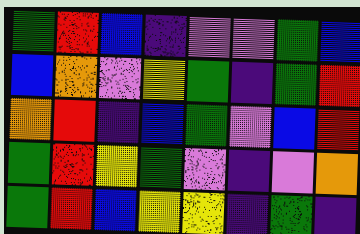[["green", "red", "blue", "indigo", "violet", "violet", "green", "blue"], ["blue", "orange", "violet", "yellow", "green", "indigo", "green", "red"], ["orange", "red", "indigo", "blue", "green", "violet", "blue", "red"], ["green", "red", "yellow", "green", "violet", "indigo", "violet", "orange"], ["green", "red", "blue", "yellow", "yellow", "indigo", "green", "indigo"]]